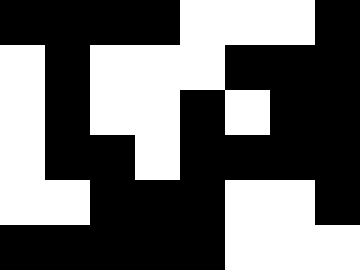[["black", "black", "black", "black", "white", "white", "white", "black"], ["white", "black", "white", "white", "white", "black", "black", "black"], ["white", "black", "white", "white", "black", "white", "black", "black"], ["white", "black", "black", "white", "black", "black", "black", "black"], ["white", "white", "black", "black", "black", "white", "white", "black"], ["black", "black", "black", "black", "black", "white", "white", "white"]]